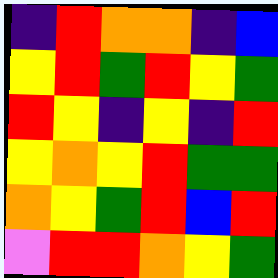[["indigo", "red", "orange", "orange", "indigo", "blue"], ["yellow", "red", "green", "red", "yellow", "green"], ["red", "yellow", "indigo", "yellow", "indigo", "red"], ["yellow", "orange", "yellow", "red", "green", "green"], ["orange", "yellow", "green", "red", "blue", "red"], ["violet", "red", "red", "orange", "yellow", "green"]]